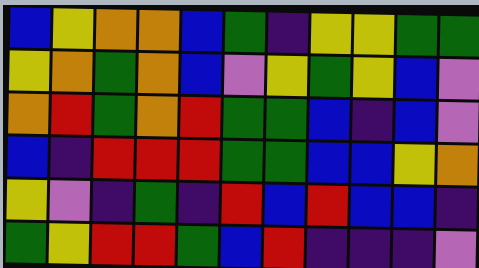[["blue", "yellow", "orange", "orange", "blue", "green", "indigo", "yellow", "yellow", "green", "green"], ["yellow", "orange", "green", "orange", "blue", "violet", "yellow", "green", "yellow", "blue", "violet"], ["orange", "red", "green", "orange", "red", "green", "green", "blue", "indigo", "blue", "violet"], ["blue", "indigo", "red", "red", "red", "green", "green", "blue", "blue", "yellow", "orange"], ["yellow", "violet", "indigo", "green", "indigo", "red", "blue", "red", "blue", "blue", "indigo"], ["green", "yellow", "red", "red", "green", "blue", "red", "indigo", "indigo", "indigo", "violet"]]